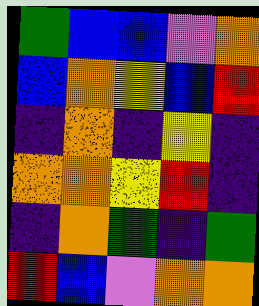[["green", "blue", "blue", "violet", "orange"], ["blue", "orange", "yellow", "blue", "red"], ["indigo", "orange", "indigo", "yellow", "indigo"], ["orange", "orange", "yellow", "red", "indigo"], ["indigo", "orange", "green", "indigo", "green"], ["red", "blue", "violet", "orange", "orange"]]